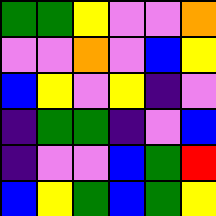[["green", "green", "yellow", "violet", "violet", "orange"], ["violet", "violet", "orange", "violet", "blue", "yellow"], ["blue", "yellow", "violet", "yellow", "indigo", "violet"], ["indigo", "green", "green", "indigo", "violet", "blue"], ["indigo", "violet", "violet", "blue", "green", "red"], ["blue", "yellow", "green", "blue", "green", "yellow"]]